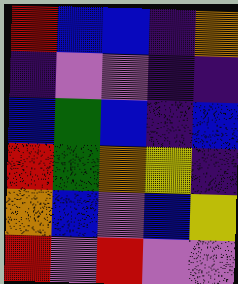[["red", "blue", "blue", "indigo", "orange"], ["indigo", "violet", "violet", "indigo", "indigo"], ["blue", "green", "blue", "indigo", "blue"], ["red", "green", "orange", "yellow", "indigo"], ["orange", "blue", "violet", "blue", "yellow"], ["red", "violet", "red", "violet", "violet"]]